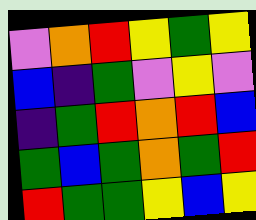[["violet", "orange", "red", "yellow", "green", "yellow"], ["blue", "indigo", "green", "violet", "yellow", "violet"], ["indigo", "green", "red", "orange", "red", "blue"], ["green", "blue", "green", "orange", "green", "red"], ["red", "green", "green", "yellow", "blue", "yellow"]]